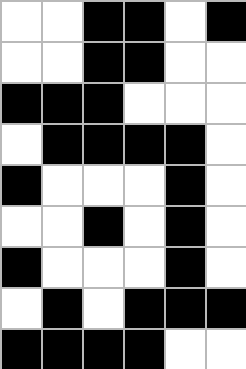[["white", "white", "black", "black", "white", "black"], ["white", "white", "black", "black", "white", "white"], ["black", "black", "black", "white", "white", "white"], ["white", "black", "black", "black", "black", "white"], ["black", "white", "white", "white", "black", "white"], ["white", "white", "black", "white", "black", "white"], ["black", "white", "white", "white", "black", "white"], ["white", "black", "white", "black", "black", "black"], ["black", "black", "black", "black", "white", "white"]]